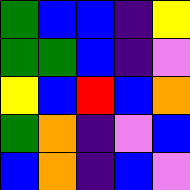[["green", "blue", "blue", "indigo", "yellow"], ["green", "green", "blue", "indigo", "violet"], ["yellow", "blue", "red", "blue", "orange"], ["green", "orange", "indigo", "violet", "blue"], ["blue", "orange", "indigo", "blue", "violet"]]